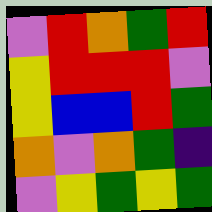[["violet", "red", "orange", "green", "red"], ["yellow", "red", "red", "red", "violet"], ["yellow", "blue", "blue", "red", "green"], ["orange", "violet", "orange", "green", "indigo"], ["violet", "yellow", "green", "yellow", "green"]]